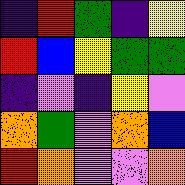[["indigo", "red", "green", "indigo", "yellow"], ["red", "blue", "yellow", "green", "green"], ["indigo", "violet", "indigo", "yellow", "violet"], ["orange", "green", "violet", "orange", "blue"], ["red", "orange", "violet", "violet", "orange"]]